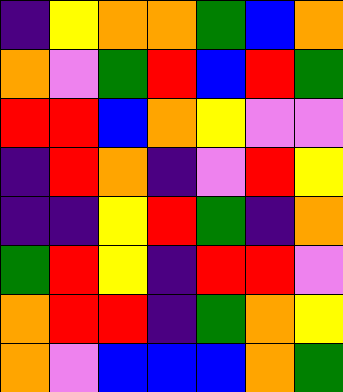[["indigo", "yellow", "orange", "orange", "green", "blue", "orange"], ["orange", "violet", "green", "red", "blue", "red", "green"], ["red", "red", "blue", "orange", "yellow", "violet", "violet"], ["indigo", "red", "orange", "indigo", "violet", "red", "yellow"], ["indigo", "indigo", "yellow", "red", "green", "indigo", "orange"], ["green", "red", "yellow", "indigo", "red", "red", "violet"], ["orange", "red", "red", "indigo", "green", "orange", "yellow"], ["orange", "violet", "blue", "blue", "blue", "orange", "green"]]